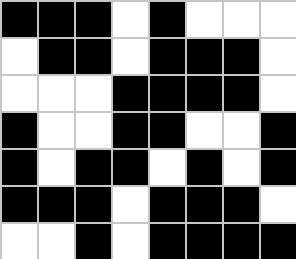[["black", "black", "black", "white", "black", "white", "white", "white"], ["white", "black", "black", "white", "black", "black", "black", "white"], ["white", "white", "white", "black", "black", "black", "black", "white"], ["black", "white", "white", "black", "black", "white", "white", "black"], ["black", "white", "black", "black", "white", "black", "white", "black"], ["black", "black", "black", "white", "black", "black", "black", "white"], ["white", "white", "black", "white", "black", "black", "black", "black"]]